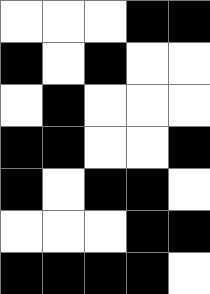[["white", "white", "white", "black", "black"], ["black", "white", "black", "white", "white"], ["white", "black", "white", "white", "white"], ["black", "black", "white", "white", "black"], ["black", "white", "black", "black", "white"], ["white", "white", "white", "black", "black"], ["black", "black", "black", "black", "white"]]